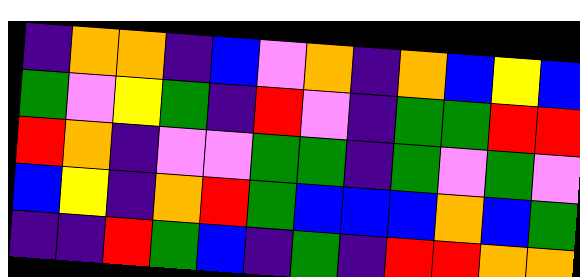[["indigo", "orange", "orange", "indigo", "blue", "violet", "orange", "indigo", "orange", "blue", "yellow", "blue"], ["green", "violet", "yellow", "green", "indigo", "red", "violet", "indigo", "green", "green", "red", "red"], ["red", "orange", "indigo", "violet", "violet", "green", "green", "indigo", "green", "violet", "green", "violet"], ["blue", "yellow", "indigo", "orange", "red", "green", "blue", "blue", "blue", "orange", "blue", "green"], ["indigo", "indigo", "red", "green", "blue", "indigo", "green", "indigo", "red", "red", "orange", "orange"]]